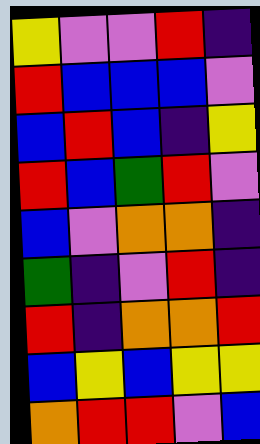[["yellow", "violet", "violet", "red", "indigo"], ["red", "blue", "blue", "blue", "violet"], ["blue", "red", "blue", "indigo", "yellow"], ["red", "blue", "green", "red", "violet"], ["blue", "violet", "orange", "orange", "indigo"], ["green", "indigo", "violet", "red", "indigo"], ["red", "indigo", "orange", "orange", "red"], ["blue", "yellow", "blue", "yellow", "yellow"], ["orange", "red", "red", "violet", "blue"]]